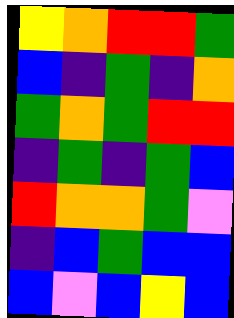[["yellow", "orange", "red", "red", "green"], ["blue", "indigo", "green", "indigo", "orange"], ["green", "orange", "green", "red", "red"], ["indigo", "green", "indigo", "green", "blue"], ["red", "orange", "orange", "green", "violet"], ["indigo", "blue", "green", "blue", "blue"], ["blue", "violet", "blue", "yellow", "blue"]]